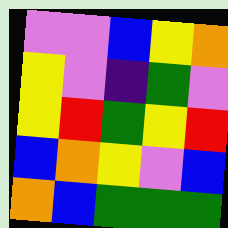[["violet", "violet", "blue", "yellow", "orange"], ["yellow", "violet", "indigo", "green", "violet"], ["yellow", "red", "green", "yellow", "red"], ["blue", "orange", "yellow", "violet", "blue"], ["orange", "blue", "green", "green", "green"]]